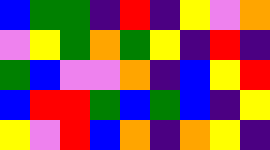[["blue", "green", "green", "indigo", "red", "indigo", "yellow", "violet", "orange"], ["violet", "yellow", "green", "orange", "green", "yellow", "indigo", "red", "indigo"], ["green", "blue", "violet", "violet", "orange", "indigo", "blue", "yellow", "red"], ["blue", "red", "red", "green", "blue", "green", "blue", "indigo", "yellow"], ["yellow", "violet", "red", "blue", "orange", "indigo", "orange", "yellow", "indigo"]]